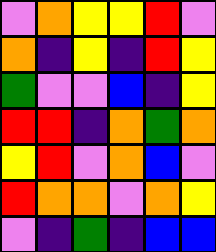[["violet", "orange", "yellow", "yellow", "red", "violet"], ["orange", "indigo", "yellow", "indigo", "red", "yellow"], ["green", "violet", "violet", "blue", "indigo", "yellow"], ["red", "red", "indigo", "orange", "green", "orange"], ["yellow", "red", "violet", "orange", "blue", "violet"], ["red", "orange", "orange", "violet", "orange", "yellow"], ["violet", "indigo", "green", "indigo", "blue", "blue"]]